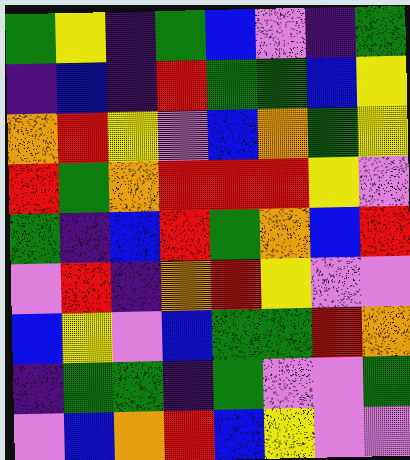[["green", "yellow", "indigo", "green", "blue", "violet", "indigo", "green"], ["indigo", "blue", "indigo", "red", "green", "green", "blue", "yellow"], ["orange", "red", "yellow", "violet", "blue", "orange", "green", "yellow"], ["red", "green", "orange", "red", "red", "red", "yellow", "violet"], ["green", "indigo", "blue", "red", "green", "orange", "blue", "red"], ["violet", "red", "indigo", "orange", "red", "yellow", "violet", "violet"], ["blue", "yellow", "violet", "blue", "green", "green", "red", "orange"], ["indigo", "green", "green", "indigo", "green", "violet", "violet", "green"], ["violet", "blue", "orange", "red", "blue", "yellow", "violet", "violet"]]